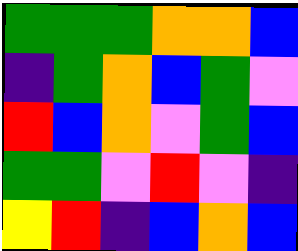[["green", "green", "green", "orange", "orange", "blue"], ["indigo", "green", "orange", "blue", "green", "violet"], ["red", "blue", "orange", "violet", "green", "blue"], ["green", "green", "violet", "red", "violet", "indigo"], ["yellow", "red", "indigo", "blue", "orange", "blue"]]